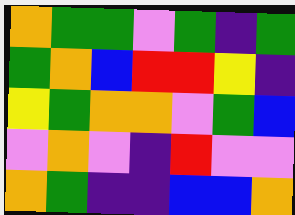[["orange", "green", "green", "violet", "green", "indigo", "green"], ["green", "orange", "blue", "red", "red", "yellow", "indigo"], ["yellow", "green", "orange", "orange", "violet", "green", "blue"], ["violet", "orange", "violet", "indigo", "red", "violet", "violet"], ["orange", "green", "indigo", "indigo", "blue", "blue", "orange"]]